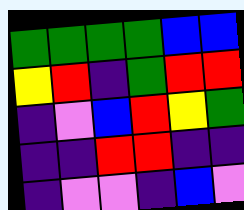[["green", "green", "green", "green", "blue", "blue"], ["yellow", "red", "indigo", "green", "red", "red"], ["indigo", "violet", "blue", "red", "yellow", "green"], ["indigo", "indigo", "red", "red", "indigo", "indigo"], ["indigo", "violet", "violet", "indigo", "blue", "violet"]]